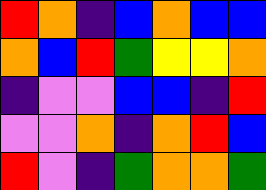[["red", "orange", "indigo", "blue", "orange", "blue", "blue"], ["orange", "blue", "red", "green", "yellow", "yellow", "orange"], ["indigo", "violet", "violet", "blue", "blue", "indigo", "red"], ["violet", "violet", "orange", "indigo", "orange", "red", "blue"], ["red", "violet", "indigo", "green", "orange", "orange", "green"]]